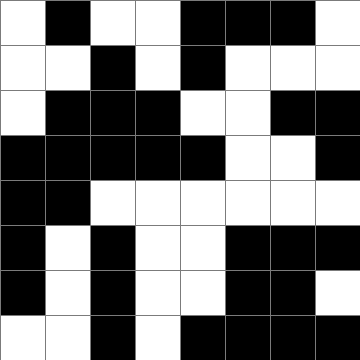[["white", "black", "white", "white", "black", "black", "black", "white"], ["white", "white", "black", "white", "black", "white", "white", "white"], ["white", "black", "black", "black", "white", "white", "black", "black"], ["black", "black", "black", "black", "black", "white", "white", "black"], ["black", "black", "white", "white", "white", "white", "white", "white"], ["black", "white", "black", "white", "white", "black", "black", "black"], ["black", "white", "black", "white", "white", "black", "black", "white"], ["white", "white", "black", "white", "black", "black", "black", "black"]]